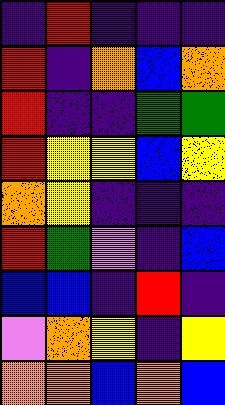[["indigo", "red", "indigo", "indigo", "indigo"], ["red", "indigo", "orange", "blue", "orange"], ["red", "indigo", "indigo", "green", "green"], ["red", "yellow", "yellow", "blue", "yellow"], ["orange", "yellow", "indigo", "indigo", "indigo"], ["red", "green", "violet", "indigo", "blue"], ["blue", "blue", "indigo", "red", "indigo"], ["violet", "orange", "yellow", "indigo", "yellow"], ["orange", "orange", "blue", "orange", "blue"]]